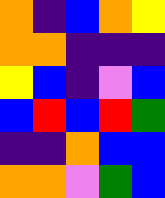[["orange", "indigo", "blue", "orange", "yellow"], ["orange", "orange", "indigo", "indigo", "indigo"], ["yellow", "blue", "indigo", "violet", "blue"], ["blue", "red", "blue", "red", "green"], ["indigo", "indigo", "orange", "blue", "blue"], ["orange", "orange", "violet", "green", "blue"]]